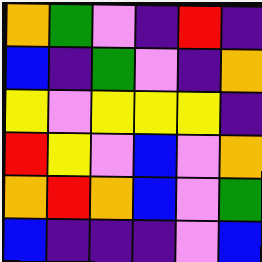[["orange", "green", "violet", "indigo", "red", "indigo"], ["blue", "indigo", "green", "violet", "indigo", "orange"], ["yellow", "violet", "yellow", "yellow", "yellow", "indigo"], ["red", "yellow", "violet", "blue", "violet", "orange"], ["orange", "red", "orange", "blue", "violet", "green"], ["blue", "indigo", "indigo", "indigo", "violet", "blue"]]